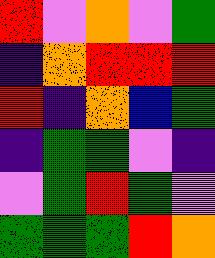[["red", "violet", "orange", "violet", "green"], ["indigo", "orange", "red", "red", "red"], ["red", "indigo", "orange", "blue", "green"], ["indigo", "green", "green", "violet", "indigo"], ["violet", "green", "red", "green", "violet"], ["green", "green", "green", "red", "orange"]]